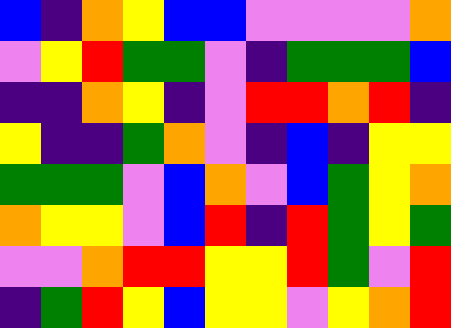[["blue", "indigo", "orange", "yellow", "blue", "blue", "violet", "violet", "violet", "violet", "orange"], ["violet", "yellow", "red", "green", "green", "violet", "indigo", "green", "green", "green", "blue"], ["indigo", "indigo", "orange", "yellow", "indigo", "violet", "red", "red", "orange", "red", "indigo"], ["yellow", "indigo", "indigo", "green", "orange", "violet", "indigo", "blue", "indigo", "yellow", "yellow"], ["green", "green", "green", "violet", "blue", "orange", "violet", "blue", "green", "yellow", "orange"], ["orange", "yellow", "yellow", "violet", "blue", "red", "indigo", "red", "green", "yellow", "green"], ["violet", "violet", "orange", "red", "red", "yellow", "yellow", "red", "green", "violet", "red"], ["indigo", "green", "red", "yellow", "blue", "yellow", "yellow", "violet", "yellow", "orange", "red"]]